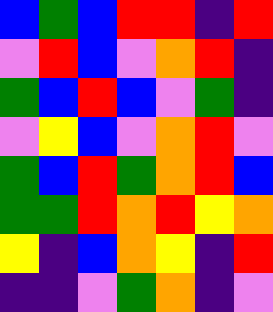[["blue", "green", "blue", "red", "red", "indigo", "red"], ["violet", "red", "blue", "violet", "orange", "red", "indigo"], ["green", "blue", "red", "blue", "violet", "green", "indigo"], ["violet", "yellow", "blue", "violet", "orange", "red", "violet"], ["green", "blue", "red", "green", "orange", "red", "blue"], ["green", "green", "red", "orange", "red", "yellow", "orange"], ["yellow", "indigo", "blue", "orange", "yellow", "indigo", "red"], ["indigo", "indigo", "violet", "green", "orange", "indigo", "violet"]]